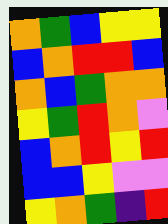[["orange", "green", "blue", "yellow", "yellow"], ["blue", "orange", "red", "red", "blue"], ["orange", "blue", "green", "orange", "orange"], ["yellow", "green", "red", "orange", "violet"], ["blue", "orange", "red", "yellow", "red"], ["blue", "blue", "yellow", "violet", "violet"], ["yellow", "orange", "green", "indigo", "red"]]